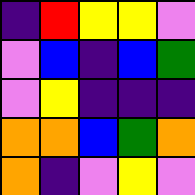[["indigo", "red", "yellow", "yellow", "violet"], ["violet", "blue", "indigo", "blue", "green"], ["violet", "yellow", "indigo", "indigo", "indigo"], ["orange", "orange", "blue", "green", "orange"], ["orange", "indigo", "violet", "yellow", "violet"]]